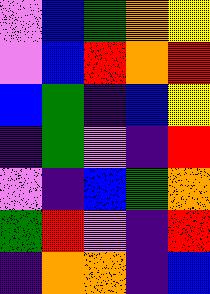[["violet", "blue", "green", "orange", "yellow"], ["violet", "blue", "red", "orange", "red"], ["blue", "green", "indigo", "blue", "yellow"], ["indigo", "green", "violet", "indigo", "red"], ["violet", "indigo", "blue", "green", "orange"], ["green", "red", "violet", "indigo", "red"], ["indigo", "orange", "orange", "indigo", "blue"]]